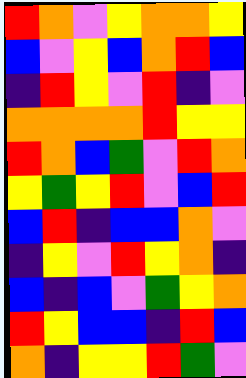[["red", "orange", "violet", "yellow", "orange", "orange", "yellow"], ["blue", "violet", "yellow", "blue", "orange", "red", "blue"], ["indigo", "red", "yellow", "violet", "red", "indigo", "violet"], ["orange", "orange", "orange", "orange", "red", "yellow", "yellow"], ["red", "orange", "blue", "green", "violet", "red", "orange"], ["yellow", "green", "yellow", "red", "violet", "blue", "red"], ["blue", "red", "indigo", "blue", "blue", "orange", "violet"], ["indigo", "yellow", "violet", "red", "yellow", "orange", "indigo"], ["blue", "indigo", "blue", "violet", "green", "yellow", "orange"], ["red", "yellow", "blue", "blue", "indigo", "red", "blue"], ["orange", "indigo", "yellow", "yellow", "red", "green", "violet"]]